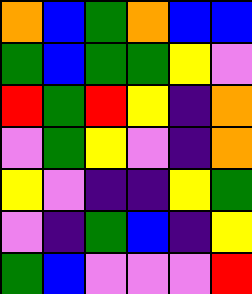[["orange", "blue", "green", "orange", "blue", "blue"], ["green", "blue", "green", "green", "yellow", "violet"], ["red", "green", "red", "yellow", "indigo", "orange"], ["violet", "green", "yellow", "violet", "indigo", "orange"], ["yellow", "violet", "indigo", "indigo", "yellow", "green"], ["violet", "indigo", "green", "blue", "indigo", "yellow"], ["green", "blue", "violet", "violet", "violet", "red"]]